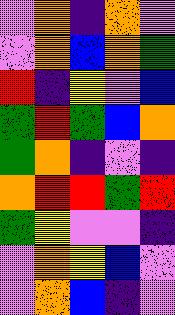[["violet", "orange", "indigo", "orange", "violet"], ["violet", "orange", "blue", "orange", "green"], ["red", "indigo", "yellow", "violet", "blue"], ["green", "red", "green", "blue", "orange"], ["green", "orange", "indigo", "violet", "indigo"], ["orange", "red", "red", "green", "red"], ["green", "yellow", "violet", "violet", "indigo"], ["violet", "orange", "yellow", "blue", "violet"], ["violet", "orange", "blue", "indigo", "violet"]]